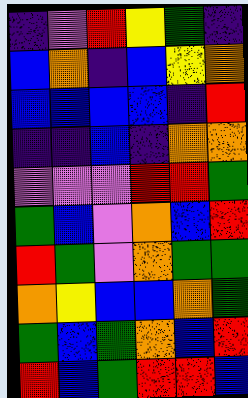[["indigo", "violet", "red", "yellow", "green", "indigo"], ["blue", "orange", "indigo", "blue", "yellow", "orange"], ["blue", "blue", "blue", "blue", "indigo", "red"], ["indigo", "indigo", "blue", "indigo", "orange", "orange"], ["violet", "violet", "violet", "red", "red", "green"], ["green", "blue", "violet", "orange", "blue", "red"], ["red", "green", "violet", "orange", "green", "green"], ["orange", "yellow", "blue", "blue", "orange", "green"], ["green", "blue", "green", "orange", "blue", "red"], ["red", "blue", "green", "red", "red", "blue"]]